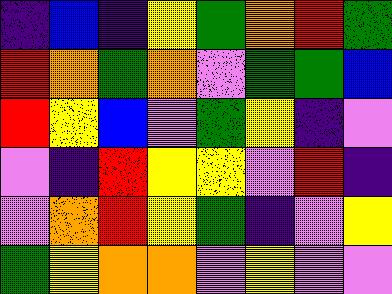[["indigo", "blue", "indigo", "yellow", "green", "orange", "red", "green"], ["red", "orange", "green", "orange", "violet", "green", "green", "blue"], ["red", "yellow", "blue", "violet", "green", "yellow", "indigo", "violet"], ["violet", "indigo", "red", "yellow", "yellow", "violet", "red", "indigo"], ["violet", "orange", "red", "yellow", "green", "indigo", "violet", "yellow"], ["green", "yellow", "orange", "orange", "violet", "yellow", "violet", "violet"]]